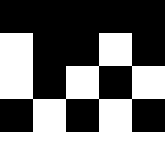[["black", "black", "black", "black", "black"], ["white", "black", "black", "white", "black"], ["white", "black", "white", "black", "white"], ["black", "white", "black", "white", "black"], ["white", "white", "white", "white", "white"]]